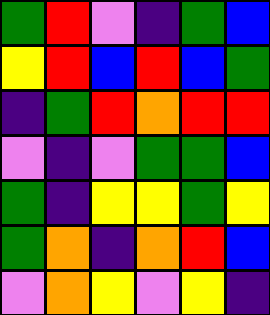[["green", "red", "violet", "indigo", "green", "blue"], ["yellow", "red", "blue", "red", "blue", "green"], ["indigo", "green", "red", "orange", "red", "red"], ["violet", "indigo", "violet", "green", "green", "blue"], ["green", "indigo", "yellow", "yellow", "green", "yellow"], ["green", "orange", "indigo", "orange", "red", "blue"], ["violet", "orange", "yellow", "violet", "yellow", "indigo"]]